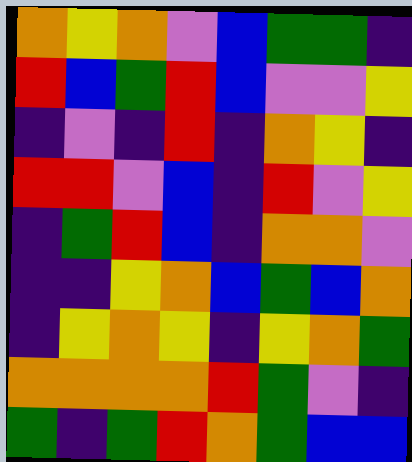[["orange", "yellow", "orange", "violet", "blue", "green", "green", "indigo"], ["red", "blue", "green", "red", "blue", "violet", "violet", "yellow"], ["indigo", "violet", "indigo", "red", "indigo", "orange", "yellow", "indigo"], ["red", "red", "violet", "blue", "indigo", "red", "violet", "yellow"], ["indigo", "green", "red", "blue", "indigo", "orange", "orange", "violet"], ["indigo", "indigo", "yellow", "orange", "blue", "green", "blue", "orange"], ["indigo", "yellow", "orange", "yellow", "indigo", "yellow", "orange", "green"], ["orange", "orange", "orange", "orange", "red", "green", "violet", "indigo"], ["green", "indigo", "green", "red", "orange", "green", "blue", "blue"]]